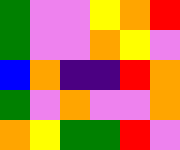[["green", "violet", "violet", "yellow", "orange", "red"], ["green", "violet", "violet", "orange", "yellow", "violet"], ["blue", "orange", "indigo", "indigo", "red", "orange"], ["green", "violet", "orange", "violet", "violet", "orange"], ["orange", "yellow", "green", "green", "red", "violet"]]